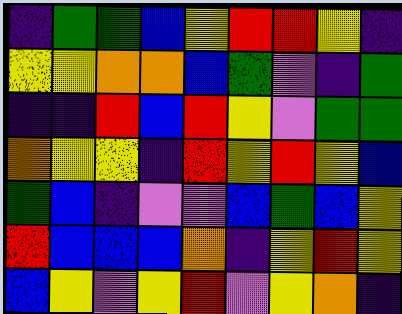[["indigo", "green", "green", "blue", "yellow", "red", "red", "yellow", "indigo"], ["yellow", "yellow", "orange", "orange", "blue", "green", "violet", "indigo", "green"], ["indigo", "indigo", "red", "blue", "red", "yellow", "violet", "green", "green"], ["orange", "yellow", "yellow", "indigo", "red", "yellow", "red", "yellow", "blue"], ["green", "blue", "indigo", "violet", "violet", "blue", "green", "blue", "yellow"], ["red", "blue", "blue", "blue", "orange", "indigo", "yellow", "red", "yellow"], ["blue", "yellow", "violet", "yellow", "red", "violet", "yellow", "orange", "indigo"]]